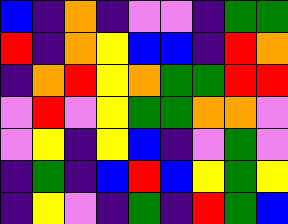[["blue", "indigo", "orange", "indigo", "violet", "violet", "indigo", "green", "green"], ["red", "indigo", "orange", "yellow", "blue", "blue", "indigo", "red", "orange"], ["indigo", "orange", "red", "yellow", "orange", "green", "green", "red", "red"], ["violet", "red", "violet", "yellow", "green", "green", "orange", "orange", "violet"], ["violet", "yellow", "indigo", "yellow", "blue", "indigo", "violet", "green", "violet"], ["indigo", "green", "indigo", "blue", "red", "blue", "yellow", "green", "yellow"], ["indigo", "yellow", "violet", "indigo", "green", "indigo", "red", "green", "blue"]]